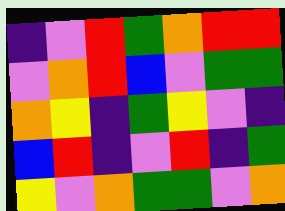[["indigo", "violet", "red", "green", "orange", "red", "red"], ["violet", "orange", "red", "blue", "violet", "green", "green"], ["orange", "yellow", "indigo", "green", "yellow", "violet", "indigo"], ["blue", "red", "indigo", "violet", "red", "indigo", "green"], ["yellow", "violet", "orange", "green", "green", "violet", "orange"]]